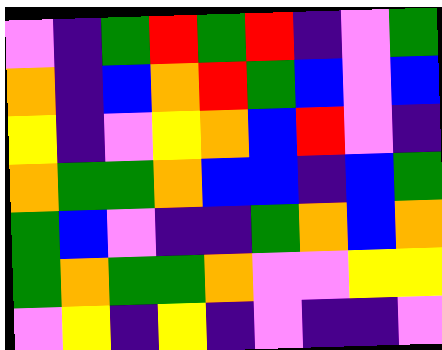[["violet", "indigo", "green", "red", "green", "red", "indigo", "violet", "green"], ["orange", "indigo", "blue", "orange", "red", "green", "blue", "violet", "blue"], ["yellow", "indigo", "violet", "yellow", "orange", "blue", "red", "violet", "indigo"], ["orange", "green", "green", "orange", "blue", "blue", "indigo", "blue", "green"], ["green", "blue", "violet", "indigo", "indigo", "green", "orange", "blue", "orange"], ["green", "orange", "green", "green", "orange", "violet", "violet", "yellow", "yellow"], ["violet", "yellow", "indigo", "yellow", "indigo", "violet", "indigo", "indigo", "violet"]]